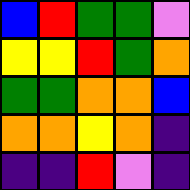[["blue", "red", "green", "green", "violet"], ["yellow", "yellow", "red", "green", "orange"], ["green", "green", "orange", "orange", "blue"], ["orange", "orange", "yellow", "orange", "indigo"], ["indigo", "indigo", "red", "violet", "indigo"]]